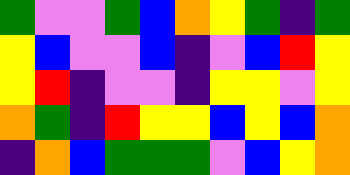[["green", "violet", "violet", "green", "blue", "orange", "yellow", "green", "indigo", "green"], ["yellow", "blue", "violet", "violet", "blue", "indigo", "violet", "blue", "red", "yellow"], ["yellow", "red", "indigo", "violet", "violet", "indigo", "yellow", "yellow", "violet", "yellow"], ["orange", "green", "indigo", "red", "yellow", "yellow", "blue", "yellow", "blue", "orange"], ["indigo", "orange", "blue", "green", "green", "green", "violet", "blue", "yellow", "orange"]]